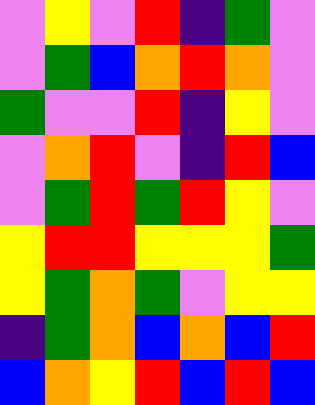[["violet", "yellow", "violet", "red", "indigo", "green", "violet"], ["violet", "green", "blue", "orange", "red", "orange", "violet"], ["green", "violet", "violet", "red", "indigo", "yellow", "violet"], ["violet", "orange", "red", "violet", "indigo", "red", "blue"], ["violet", "green", "red", "green", "red", "yellow", "violet"], ["yellow", "red", "red", "yellow", "yellow", "yellow", "green"], ["yellow", "green", "orange", "green", "violet", "yellow", "yellow"], ["indigo", "green", "orange", "blue", "orange", "blue", "red"], ["blue", "orange", "yellow", "red", "blue", "red", "blue"]]